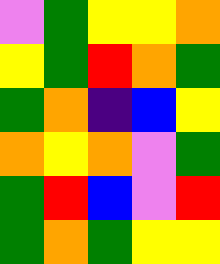[["violet", "green", "yellow", "yellow", "orange"], ["yellow", "green", "red", "orange", "green"], ["green", "orange", "indigo", "blue", "yellow"], ["orange", "yellow", "orange", "violet", "green"], ["green", "red", "blue", "violet", "red"], ["green", "orange", "green", "yellow", "yellow"]]